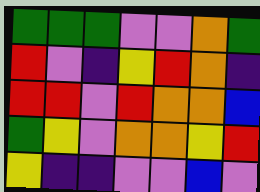[["green", "green", "green", "violet", "violet", "orange", "green"], ["red", "violet", "indigo", "yellow", "red", "orange", "indigo"], ["red", "red", "violet", "red", "orange", "orange", "blue"], ["green", "yellow", "violet", "orange", "orange", "yellow", "red"], ["yellow", "indigo", "indigo", "violet", "violet", "blue", "violet"]]